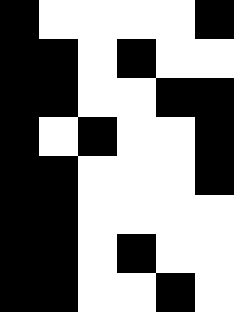[["black", "white", "white", "white", "white", "black"], ["black", "black", "white", "black", "white", "white"], ["black", "black", "white", "white", "black", "black"], ["black", "white", "black", "white", "white", "black"], ["black", "black", "white", "white", "white", "black"], ["black", "black", "white", "white", "white", "white"], ["black", "black", "white", "black", "white", "white"], ["black", "black", "white", "white", "black", "white"]]